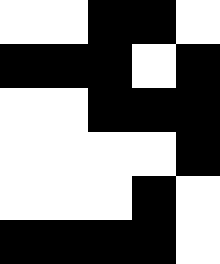[["white", "white", "black", "black", "white"], ["black", "black", "black", "white", "black"], ["white", "white", "black", "black", "black"], ["white", "white", "white", "white", "black"], ["white", "white", "white", "black", "white"], ["black", "black", "black", "black", "white"]]